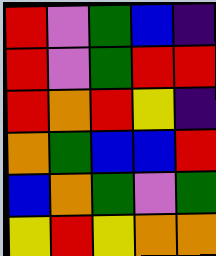[["red", "violet", "green", "blue", "indigo"], ["red", "violet", "green", "red", "red"], ["red", "orange", "red", "yellow", "indigo"], ["orange", "green", "blue", "blue", "red"], ["blue", "orange", "green", "violet", "green"], ["yellow", "red", "yellow", "orange", "orange"]]